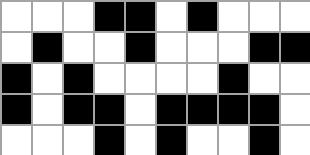[["white", "white", "white", "black", "black", "white", "black", "white", "white", "white"], ["white", "black", "white", "white", "black", "white", "white", "white", "black", "black"], ["black", "white", "black", "white", "white", "white", "white", "black", "white", "white"], ["black", "white", "black", "black", "white", "black", "black", "black", "black", "white"], ["white", "white", "white", "black", "white", "black", "white", "white", "black", "white"]]